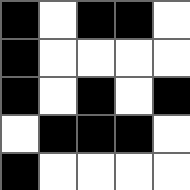[["black", "white", "black", "black", "white"], ["black", "white", "white", "white", "white"], ["black", "white", "black", "white", "black"], ["white", "black", "black", "black", "white"], ["black", "white", "white", "white", "white"]]